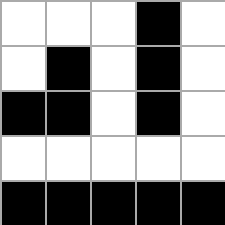[["white", "white", "white", "black", "white"], ["white", "black", "white", "black", "white"], ["black", "black", "white", "black", "white"], ["white", "white", "white", "white", "white"], ["black", "black", "black", "black", "black"]]